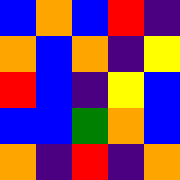[["blue", "orange", "blue", "red", "indigo"], ["orange", "blue", "orange", "indigo", "yellow"], ["red", "blue", "indigo", "yellow", "blue"], ["blue", "blue", "green", "orange", "blue"], ["orange", "indigo", "red", "indigo", "orange"]]